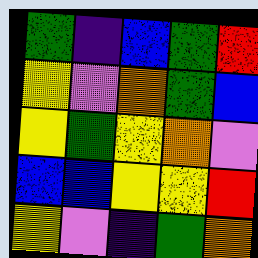[["green", "indigo", "blue", "green", "red"], ["yellow", "violet", "orange", "green", "blue"], ["yellow", "green", "yellow", "orange", "violet"], ["blue", "blue", "yellow", "yellow", "red"], ["yellow", "violet", "indigo", "green", "orange"]]